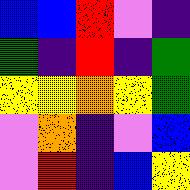[["blue", "blue", "red", "violet", "indigo"], ["green", "indigo", "red", "indigo", "green"], ["yellow", "yellow", "orange", "yellow", "green"], ["violet", "orange", "indigo", "violet", "blue"], ["violet", "red", "indigo", "blue", "yellow"]]